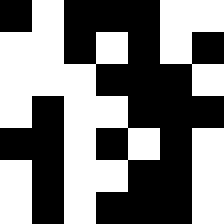[["black", "white", "black", "black", "black", "white", "white"], ["white", "white", "black", "white", "black", "white", "black"], ["white", "white", "white", "black", "black", "black", "white"], ["white", "black", "white", "white", "black", "black", "black"], ["black", "black", "white", "black", "white", "black", "white"], ["white", "black", "white", "white", "black", "black", "white"], ["white", "black", "white", "black", "black", "black", "white"]]